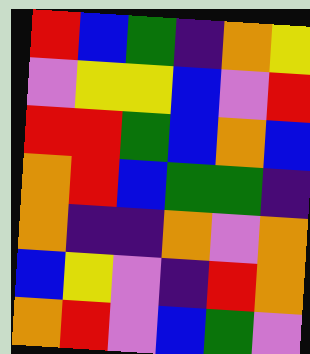[["red", "blue", "green", "indigo", "orange", "yellow"], ["violet", "yellow", "yellow", "blue", "violet", "red"], ["red", "red", "green", "blue", "orange", "blue"], ["orange", "red", "blue", "green", "green", "indigo"], ["orange", "indigo", "indigo", "orange", "violet", "orange"], ["blue", "yellow", "violet", "indigo", "red", "orange"], ["orange", "red", "violet", "blue", "green", "violet"]]